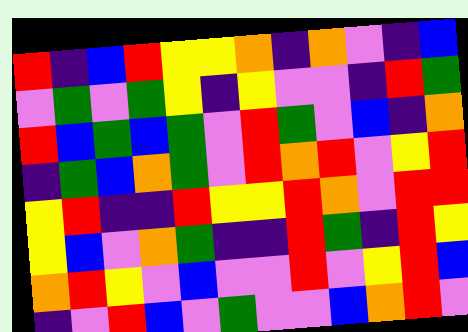[["red", "indigo", "blue", "red", "yellow", "yellow", "orange", "indigo", "orange", "violet", "indigo", "blue"], ["violet", "green", "violet", "green", "yellow", "indigo", "yellow", "violet", "violet", "indigo", "red", "green"], ["red", "blue", "green", "blue", "green", "violet", "red", "green", "violet", "blue", "indigo", "orange"], ["indigo", "green", "blue", "orange", "green", "violet", "red", "orange", "red", "violet", "yellow", "red"], ["yellow", "red", "indigo", "indigo", "red", "yellow", "yellow", "red", "orange", "violet", "red", "red"], ["yellow", "blue", "violet", "orange", "green", "indigo", "indigo", "red", "green", "indigo", "red", "yellow"], ["orange", "red", "yellow", "violet", "blue", "violet", "violet", "red", "violet", "yellow", "red", "blue"], ["indigo", "violet", "red", "blue", "violet", "green", "violet", "violet", "blue", "orange", "red", "violet"]]